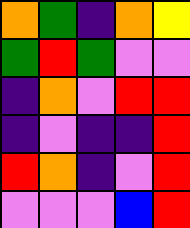[["orange", "green", "indigo", "orange", "yellow"], ["green", "red", "green", "violet", "violet"], ["indigo", "orange", "violet", "red", "red"], ["indigo", "violet", "indigo", "indigo", "red"], ["red", "orange", "indigo", "violet", "red"], ["violet", "violet", "violet", "blue", "red"]]